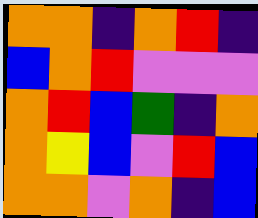[["orange", "orange", "indigo", "orange", "red", "indigo"], ["blue", "orange", "red", "violet", "violet", "violet"], ["orange", "red", "blue", "green", "indigo", "orange"], ["orange", "yellow", "blue", "violet", "red", "blue"], ["orange", "orange", "violet", "orange", "indigo", "blue"]]